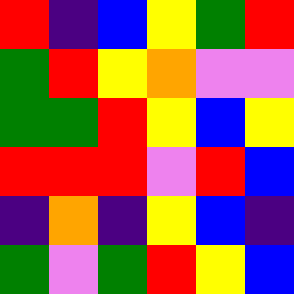[["red", "indigo", "blue", "yellow", "green", "red"], ["green", "red", "yellow", "orange", "violet", "violet"], ["green", "green", "red", "yellow", "blue", "yellow"], ["red", "red", "red", "violet", "red", "blue"], ["indigo", "orange", "indigo", "yellow", "blue", "indigo"], ["green", "violet", "green", "red", "yellow", "blue"]]